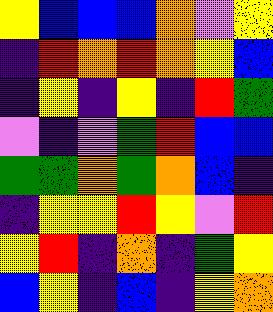[["yellow", "blue", "blue", "blue", "orange", "violet", "yellow"], ["indigo", "red", "orange", "red", "orange", "yellow", "blue"], ["indigo", "yellow", "indigo", "yellow", "indigo", "red", "green"], ["violet", "indigo", "violet", "green", "red", "blue", "blue"], ["green", "green", "orange", "green", "orange", "blue", "indigo"], ["indigo", "yellow", "yellow", "red", "yellow", "violet", "red"], ["yellow", "red", "indigo", "orange", "indigo", "green", "yellow"], ["blue", "yellow", "indigo", "blue", "indigo", "yellow", "orange"]]